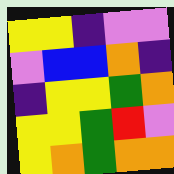[["yellow", "yellow", "indigo", "violet", "violet"], ["violet", "blue", "blue", "orange", "indigo"], ["indigo", "yellow", "yellow", "green", "orange"], ["yellow", "yellow", "green", "red", "violet"], ["yellow", "orange", "green", "orange", "orange"]]